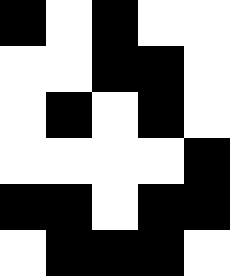[["black", "white", "black", "white", "white"], ["white", "white", "black", "black", "white"], ["white", "black", "white", "black", "white"], ["white", "white", "white", "white", "black"], ["black", "black", "white", "black", "black"], ["white", "black", "black", "black", "white"]]